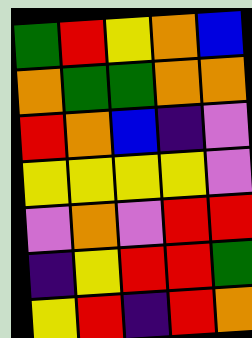[["green", "red", "yellow", "orange", "blue"], ["orange", "green", "green", "orange", "orange"], ["red", "orange", "blue", "indigo", "violet"], ["yellow", "yellow", "yellow", "yellow", "violet"], ["violet", "orange", "violet", "red", "red"], ["indigo", "yellow", "red", "red", "green"], ["yellow", "red", "indigo", "red", "orange"]]